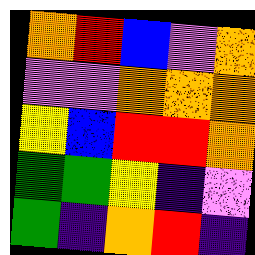[["orange", "red", "blue", "violet", "orange"], ["violet", "violet", "orange", "orange", "orange"], ["yellow", "blue", "red", "red", "orange"], ["green", "green", "yellow", "indigo", "violet"], ["green", "indigo", "orange", "red", "indigo"]]